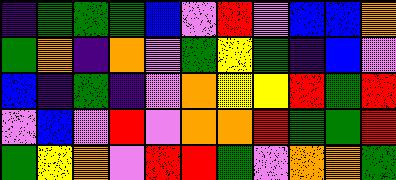[["indigo", "green", "green", "green", "blue", "violet", "red", "violet", "blue", "blue", "orange"], ["green", "orange", "indigo", "orange", "violet", "green", "yellow", "green", "indigo", "blue", "violet"], ["blue", "indigo", "green", "indigo", "violet", "orange", "yellow", "yellow", "red", "green", "red"], ["violet", "blue", "violet", "red", "violet", "orange", "orange", "red", "green", "green", "red"], ["green", "yellow", "orange", "violet", "red", "red", "green", "violet", "orange", "orange", "green"]]